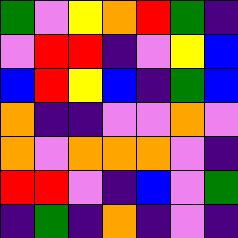[["green", "violet", "yellow", "orange", "red", "green", "indigo"], ["violet", "red", "red", "indigo", "violet", "yellow", "blue"], ["blue", "red", "yellow", "blue", "indigo", "green", "blue"], ["orange", "indigo", "indigo", "violet", "violet", "orange", "violet"], ["orange", "violet", "orange", "orange", "orange", "violet", "indigo"], ["red", "red", "violet", "indigo", "blue", "violet", "green"], ["indigo", "green", "indigo", "orange", "indigo", "violet", "indigo"]]